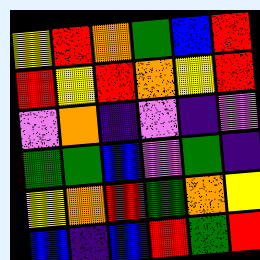[["yellow", "red", "orange", "green", "blue", "red"], ["red", "yellow", "red", "orange", "yellow", "red"], ["violet", "orange", "indigo", "violet", "indigo", "violet"], ["green", "green", "blue", "violet", "green", "indigo"], ["yellow", "orange", "red", "green", "orange", "yellow"], ["blue", "indigo", "blue", "red", "green", "red"]]